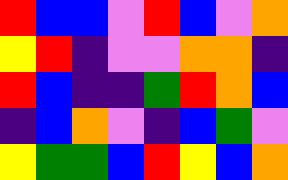[["red", "blue", "blue", "violet", "red", "blue", "violet", "orange"], ["yellow", "red", "indigo", "violet", "violet", "orange", "orange", "indigo"], ["red", "blue", "indigo", "indigo", "green", "red", "orange", "blue"], ["indigo", "blue", "orange", "violet", "indigo", "blue", "green", "violet"], ["yellow", "green", "green", "blue", "red", "yellow", "blue", "orange"]]